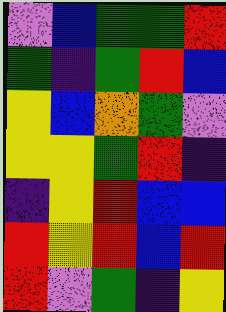[["violet", "blue", "green", "green", "red"], ["green", "indigo", "green", "red", "blue"], ["yellow", "blue", "orange", "green", "violet"], ["yellow", "yellow", "green", "red", "indigo"], ["indigo", "yellow", "red", "blue", "blue"], ["red", "yellow", "red", "blue", "red"], ["red", "violet", "green", "indigo", "yellow"]]